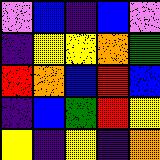[["violet", "blue", "indigo", "blue", "violet"], ["indigo", "yellow", "yellow", "orange", "green"], ["red", "orange", "blue", "red", "blue"], ["indigo", "blue", "green", "red", "yellow"], ["yellow", "indigo", "yellow", "indigo", "orange"]]